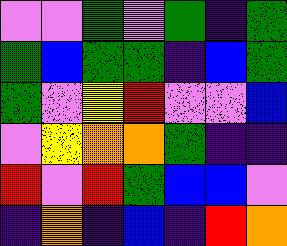[["violet", "violet", "green", "violet", "green", "indigo", "green"], ["green", "blue", "green", "green", "indigo", "blue", "green"], ["green", "violet", "yellow", "red", "violet", "violet", "blue"], ["violet", "yellow", "orange", "orange", "green", "indigo", "indigo"], ["red", "violet", "red", "green", "blue", "blue", "violet"], ["indigo", "orange", "indigo", "blue", "indigo", "red", "orange"]]